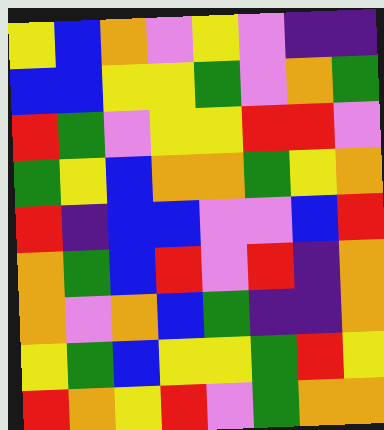[["yellow", "blue", "orange", "violet", "yellow", "violet", "indigo", "indigo"], ["blue", "blue", "yellow", "yellow", "green", "violet", "orange", "green"], ["red", "green", "violet", "yellow", "yellow", "red", "red", "violet"], ["green", "yellow", "blue", "orange", "orange", "green", "yellow", "orange"], ["red", "indigo", "blue", "blue", "violet", "violet", "blue", "red"], ["orange", "green", "blue", "red", "violet", "red", "indigo", "orange"], ["orange", "violet", "orange", "blue", "green", "indigo", "indigo", "orange"], ["yellow", "green", "blue", "yellow", "yellow", "green", "red", "yellow"], ["red", "orange", "yellow", "red", "violet", "green", "orange", "orange"]]